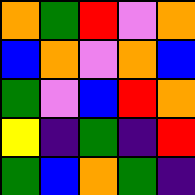[["orange", "green", "red", "violet", "orange"], ["blue", "orange", "violet", "orange", "blue"], ["green", "violet", "blue", "red", "orange"], ["yellow", "indigo", "green", "indigo", "red"], ["green", "blue", "orange", "green", "indigo"]]